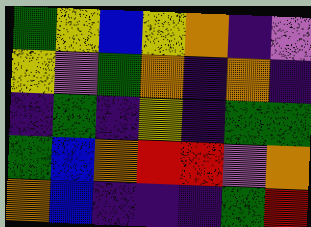[["green", "yellow", "blue", "yellow", "orange", "indigo", "violet"], ["yellow", "violet", "green", "orange", "indigo", "orange", "indigo"], ["indigo", "green", "indigo", "yellow", "indigo", "green", "green"], ["green", "blue", "orange", "red", "red", "violet", "orange"], ["orange", "blue", "indigo", "indigo", "indigo", "green", "red"]]